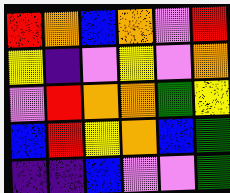[["red", "orange", "blue", "orange", "violet", "red"], ["yellow", "indigo", "violet", "yellow", "violet", "orange"], ["violet", "red", "orange", "orange", "green", "yellow"], ["blue", "red", "yellow", "orange", "blue", "green"], ["indigo", "indigo", "blue", "violet", "violet", "green"]]